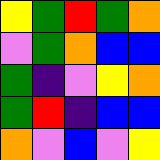[["yellow", "green", "red", "green", "orange"], ["violet", "green", "orange", "blue", "blue"], ["green", "indigo", "violet", "yellow", "orange"], ["green", "red", "indigo", "blue", "blue"], ["orange", "violet", "blue", "violet", "yellow"]]